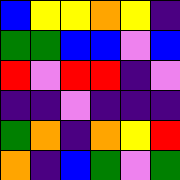[["blue", "yellow", "yellow", "orange", "yellow", "indigo"], ["green", "green", "blue", "blue", "violet", "blue"], ["red", "violet", "red", "red", "indigo", "violet"], ["indigo", "indigo", "violet", "indigo", "indigo", "indigo"], ["green", "orange", "indigo", "orange", "yellow", "red"], ["orange", "indigo", "blue", "green", "violet", "green"]]